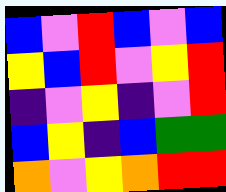[["blue", "violet", "red", "blue", "violet", "blue"], ["yellow", "blue", "red", "violet", "yellow", "red"], ["indigo", "violet", "yellow", "indigo", "violet", "red"], ["blue", "yellow", "indigo", "blue", "green", "green"], ["orange", "violet", "yellow", "orange", "red", "red"]]